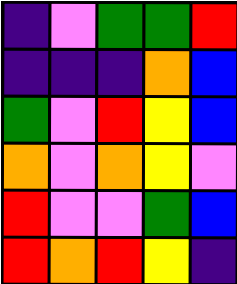[["indigo", "violet", "green", "green", "red"], ["indigo", "indigo", "indigo", "orange", "blue"], ["green", "violet", "red", "yellow", "blue"], ["orange", "violet", "orange", "yellow", "violet"], ["red", "violet", "violet", "green", "blue"], ["red", "orange", "red", "yellow", "indigo"]]